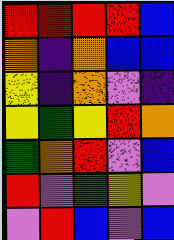[["red", "red", "red", "red", "blue"], ["orange", "indigo", "orange", "blue", "blue"], ["yellow", "indigo", "orange", "violet", "indigo"], ["yellow", "green", "yellow", "red", "orange"], ["green", "orange", "red", "violet", "blue"], ["red", "violet", "green", "yellow", "violet"], ["violet", "red", "blue", "violet", "blue"]]